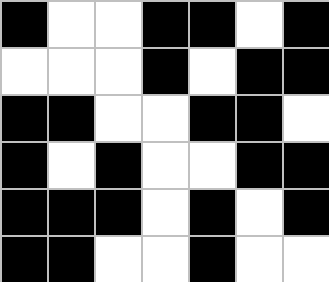[["black", "white", "white", "black", "black", "white", "black"], ["white", "white", "white", "black", "white", "black", "black"], ["black", "black", "white", "white", "black", "black", "white"], ["black", "white", "black", "white", "white", "black", "black"], ["black", "black", "black", "white", "black", "white", "black"], ["black", "black", "white", "white", "black", "white", "white"]]